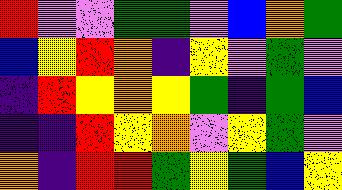[["red", "violet", "violet", "green", "green", "violet", "blue", "orange", "green"], ["blue", "yellow", "red", "orange", "indigo", "yellow", "violet", "green", "violet"], ["indigo", "red", "yellow", "orange", "yellow", "green", "indigo", "green", "blue"], ["indigo", "indigo", "red", "yellow", "orange", "violet", "yellow", "green", "violet"], ["orange", "indigo", "red", "red", "green", "yellow", "green", "blue", "yellow"]]